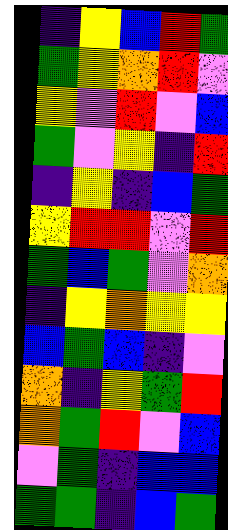[["indigo", "yellow", "blue", "red", "green"], ["green", "yellow", "orange", "red", "violet"], ["yellow", "violet", "red", "violet", "blue"], ["green", "violet", "yellow", "indigo", "red"], ["indigo", "yellow", "indigo", "blue", "green"], ["yellow", "red", "red", "violet", "red"], ["green", "blue", "green", "violet", "orange"], ["indigo", "yellow", "orange", "yellow", "yellow"], ["blue", "green", "blue", "indigo", "violet"], ["orange", "indigo", "yellow", "green", "red"], ["orange", "green", "red", "violet", "blue"], ["violet", "green", "indigo", "blue", "blue"], ["green", "green", "indigo", "blue", "green"]]